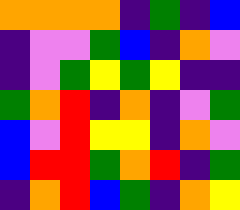[["orange", "orange", "orange", "orange", "indigo", "green", "indigo", "blue"], ["indigo", "violet", "violet", "green", "blue", "indigo", "orange", "violet"], ["indigo", "violet", "green", "yellow", "green", "yellow", "indigo", "indigo"], ["green", "orange", "red", "indigo", "orange", "indigo", "violet", "green"], ["blue", "violet", "red", "yellow", "yellow", "indigo", "orange", "violet"], ["blue", "red", "red", "green", "orange", "red", "indigo", "green"], ["indigo", "orange", "red", "blue", "green", "indigo", "orange", "yellow"]]